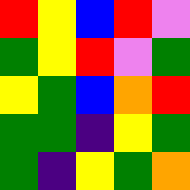[["red", "yellow", "blue", "red", "violet"], ["green", "yellow", "red", "violet", "green"], ["yellow", "green", "blue", "orange", "red"], ["green", "green", "indigo", "yellow", "green"], ["green", "indigo", "yellow", "green", "orange"]]